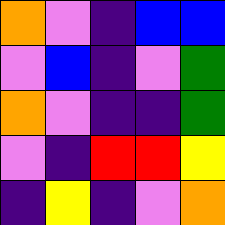[["orange", "violet", "indigo", "blue", "blue"], ["violet", "blue", "indigo", "violet", "green"], ["orange", "violet", "indigo", "indigo", "green"], ["violet", "indigo", "red", "red", "yellow"], ["indigo", "yellow", "indigo", "violet", "orange"]]